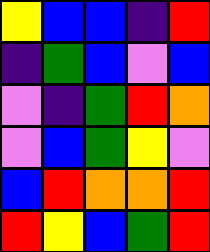[["yellow", "blue", "blue", "indigo", "red"], ["indigo", "green", "blue", "violet", "blue"], ["violet", "indigo", "green", "red", "orange"], ["violet", "blue", "green", "yellow", "violet"], ["blue", "red", "orange", "orange", "red"], ["red", "yellow", "blue", "green", "red"]]